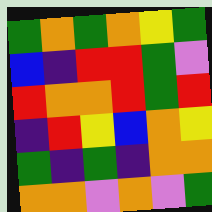[["green", "orange", "green", "orange", "yellow", "green"], ["blue", "indigo", "red", "red", "green", "violet"], ["red", "orange", "orange", "red", "green", "red"], ["indigo", "red", "yellow", "blue", "orange", "yellow"], ["green", "indigo", "green", "indigo", "orange", "orange"], ["orange", "orange", "violet", "orange", "violet", "green"]]